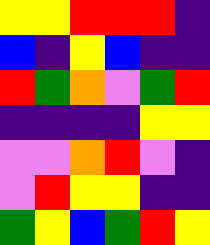[["yellow", "yellow", "red", "red", "red", "indigo"], ["blue", "indigo", "yellow", "blue", "indigo", "indigo"], ["red", "green", "orange", "violet", "green", "red"], ["indigo", "indigo", "indigo", "indigo", "yellow", "yellow"], ["violet", "violet", "orange", "red", "violet", "indigo"], ["violet", "red", "yellow", "yellow", "indigo", "indigo"], ["green", "yellow", "blue", "green", "red", "yellow"]]